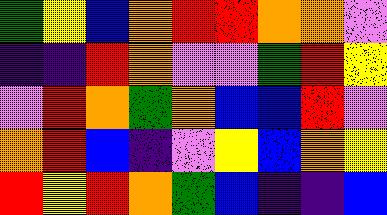[["green", "yellow", "blue", "orange", "red", "red", "orange", "orange", "violet"], ["indigo", "indigo", "red", "orange", "violet", "violet", "green", "red", "yellow"], ["violet", "red", "orange", "green", "orange", "blue", "blue", "red", "violet"], ["orange", "red", "blue", "indigo", "violet", "yellow", "blue", "orange", "yellow"], ["red", "yellow", "red", "orange", "green", "blue", "indigo", "indigo", "blue"]]